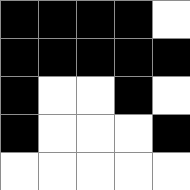[["black", "black", "black", "black", "white"], ["black", "black", "black", "black", "black"], ["black", "white", "white", "black", "white"], ["black", "white", "white", "white", "black"], ["white", "white", "white", "white", "white"]]